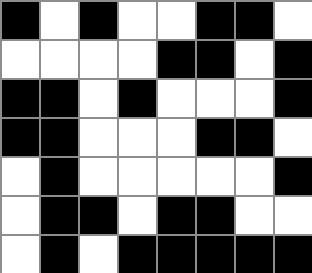[["black", "white", "black", "white", "white", "black", "black", "white"], ["white", "white", "white", "white", "black", "black", "white", "black"], ["black", "black", "white", "black", "white", "white", "white", "black"], ["black", "black", "white", "white", "white", "black", "black", "white"], ["white", "black", "white", "white", "white", "white", "white", "black"], ["white", "black", "black", "white", "black", "black", "white", "white"], ["white", "black", "white", "black", "black", "black", "black", "black"]]